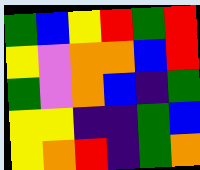[["green", "blue", "yellow", "red", "green", "red"], ["yellow", "violet", "orange", "orange", "blue", "red"], ["green", "violet", "orange", "blue", "indigo", "green"], ["yellow", "yellow", "indigo", "indigo", "green", "blue"], ["yellow", "orange", "red", "indigo", "green", "orange"]]